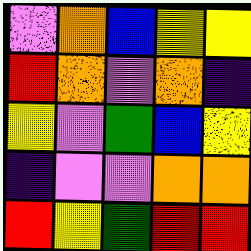[["violet", "orange", "blue", "yellow", "yellow"], ["red", "orange", "violet", "orange", "indigo"], ["yellow", "violet", "green", "blue", "yellow"], ["indigo", "violet", "violet", "orange", "orange"], ["red", "yellow", "green", "red", "red"]]